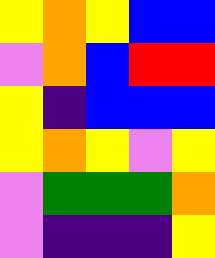[["yellow", "orange", "yellow", "blue", "blue"], ["violet", "orange", "blue", "red", "red"], ["yellow", "indigo", "blue", "blue", "blue"], ["yellow", "orange", "yellow", "violet", "yellow"], ["violet", "green", "green", "green", "orange"], ["violet", "indigo", "indigo", "indigo", "yellow"]]